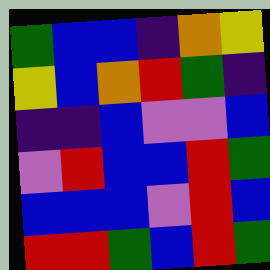[["green", "blue", "blue", "indigo", "orange", "yellow"], ["yellow", "blue", "orange", "red", "green", "indigo"], ["indigo", "indigo", "blue", "violet", "violet", "blue"], ["violet", "red", "blue", "blue", "red", "green"], ["blue", "blue", "blue", "violet", "red", "blue"], ["red", "red", "green", "blue", "red", "green"]]